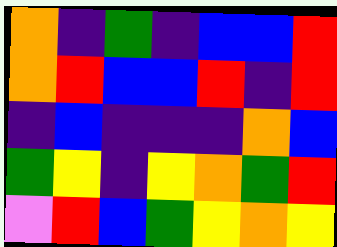[["orange", "indigo", "green", "indigo", "blue", "blue", "red"], ["orange", "red", "blue", "blue", "red", "indigo", "red"], ["indigo", "blue", "indigo", "indigo", "indigo", "orange", "blue"], ["green", "yellow", "indigo", "yellow", "orange", "green", "red"], ["violet", "red", "blue", "green", "yellow", "orange", "yellow"]]